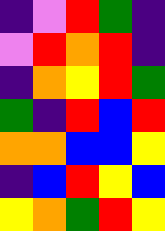[["indigo", "violet", "red", "green", "indigo"], ["violet", "red", "orange", "red", "indigo"], ["indigo", "orange", "yellow", "red", "green"], ["green", "indigo", "red", "blue", "red"], ["orange", "orange", "blue", "blue", "yellow"], ["indigo", "blue", "red", "yellow", "blue"], ["yellow", "orange", "green", "red", "yellow"]]